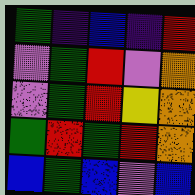[["green", "indigo", "blue", "indigo", "red"], ["violet", "green", "red", "violet", "orange"], ["violet", "green", "red", "yellow", "orange"], ["green", "red", "green", "red", "orange"], ["blue", "green", "blue", "violet", "blue"]]